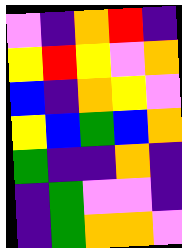[["violet", "indigo", "orange", "red", "indigo"], ["yellow", "red", "yellow", "violet", "orange"], ["blue", "indigo", "orange", "yellow", "violet"], ["yellow", "blue", "green", "blue", "orange"], ["green", "indigo", "indigo", "orange", "indigo"], ["indigo", "green", "violet", "violet", "indigo"], ["indigo", "green", "orange", "orange", "violet"]]